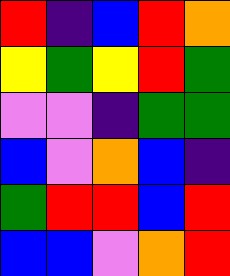[["red", "indigo", "blue", "red", "orange"], ["yellow", "green", "yellow", "red", "green"], ["violet", "violet", "indigo", "green", "green"], ["blue", "violet", "orange", "blue", "indigo"], ["green", "red", "red", "blue", "red"], ["blue", "blue", "violet", "orange", "red"]]